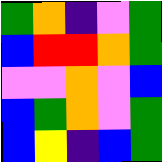[["green", "orange", "indigo", "violet", "green"], ["blue", "red", "red", "orange", "green"], ["violet", "violet", "orange", "violet", "blue"], ["blue", "green", "orange", "violet", "green"], ["blue", "yellow", "indigo", "blue", "green"]]